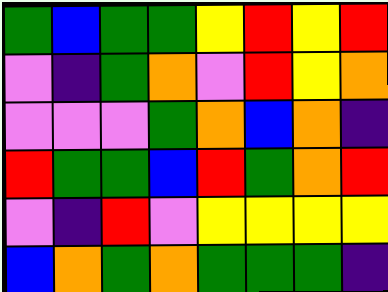[["green", "blue", "green", "green", "yellow", "red", "yellow", "red"], ["violet", "indigo", "green", "orange", "violet", "red", "yellow", "orange"], ["violet", "violet", "violet", "green", "orange", "blue", "orange", "indigo"], ["red", "green", "green", "blue", "red", "green", "orange", "red"], ["violet", "indigo", "red", "violet", "yellow", "yellow", "yellow", "yellow"], ["blue", "orange", "green", "orange", "green", "green", "green", "indigo"]]